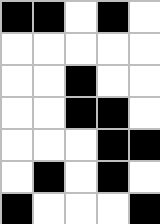[["black", "black", "white", "black", "white"], ["white", "white", "white", "white", "white"], ["white", "white", "black", "white", "white"], ["white", "white", "black", "black", "white"], ["white", "white", "white", "black", "black"], ["white", "black", "white", "black", "white"], ["black", "white", "white", "white", "black"]]